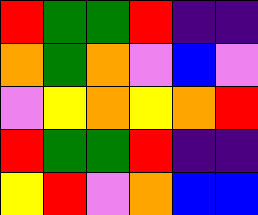[["red", "green", "green", "red", "indigo", "indigo"], ["orange", "green", "orange", "violet", "blue", "violet"], ["violet", "yellow", "orange", "yellow", "orange", "red"], ["red", "green", "green", "red", "indigo", "indigo"], ["yellow", "red", "violet", "orange", "blue", "blue"]]